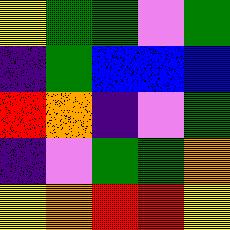[["yellow", "green", "green", "violet", "green"], ["indigo", "green", "blue", "blue", "blue"], ["red", "orange", "indigo", "violet", "green"], ["indigo", "violet", "green", "green", "orange"], ["yellow", "orange", "red", "red", "yellow"]]